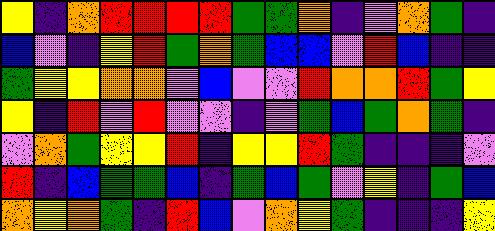[["yellow", "indigo", "orange", "red", "red", "red", "red", "green", "green", "orange", "indigo", "violet", "orange", "green", "indigo"], ["blue", "violet", "indigo", "yellow", "red", "green", "orange", "green", "blue", "blue", "violet", "red", "blue", "indigo", "indigo"], ["green", "yellow", "yellow", "orange", "orange", "violet", "blue", "violet", "violet", "red", "orange", "orange", "red", "green", "yellow"], ["yellow", "indigo", "red", "violet", "red", "violet", "violet", "indigo", "violet", "green", "blue", "green", "orange", "green", "indigo"], ["violet", "orange", "green", "yellow", "yellow", "red", "indigo", "yellow", "yellow", "red", "green", "indigo", "indigo", "indigo", "violet"], ["red", "indigo", "blue", "green", "green", "blue", "indigo", "green", "blue", "green", "violet", "yellow", "indigo", "green", "blue"], ["orange", "yellow", "orange", "green", "indigo", "red", "blue", "violet", "orange", "yellow", "green", "indigo", "indigo", "indigo", "yellow"]]